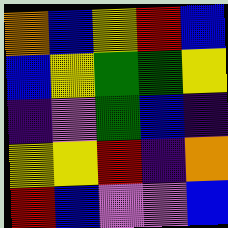[["orange", "blue", "yellow", "red", "blue"], ["blue", "yellow", "green", "green", "yellow"], ["indigo", "violet", "green", "blue", "indigo"], ["yellow", "yellow", "red", "indigo", "orange"], ["red", "blue", "violet", "violet", "blue"]]